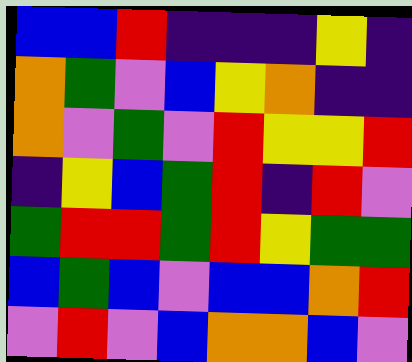[["blue", "blue", "red", "indigo", "indigo", "indigo", "yellow", "indigo"], ["orange", "green", "violet", "blue", "yellow", "orange", "indigo", "indigo"], ["orange", "violet", "green", "violet", "red", "yellow", "yellow", "red"], ["indigo", "yellow", "blue", "green", "red", "indigo", "red", "violet"], ["green", "red", "red", "green", "red", "yellow", "green", "green"], ["blue", "green", "blue", "violet", "blue", "blue", "orange", "red"], ["violet", "red", "violet", "blue", "orange", "orange", "blue", "violet"]]